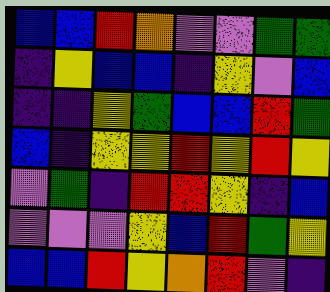[["blue", "blue", "red", "orange", "violet", "violet", "green", "green"], ["indigo", "yellow", "blue", "blue", "indigo", "yellow", "violet", "blue"], ["indigo", "indigo", "yellow", "green", "blue", "blue", "red", "green"], ["blue", "indigo", "yellow", "yellow", "red", "yellow", "red", "yellow"], ["violet", "green", "indigo", "red", "red", "yellow", "indigo", "blue"], ["violet", "violet", "violet", "yellow", "blue", "red", "green", "yellow"], ["blue", "blue", "red", "yellow", "orange", "red", "violet", "indigo"]]